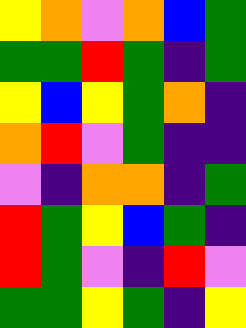[["yellow", "orange", "violet", "orange", "blue", "green"], ["green", "green", "red", "green", "indigo", "green"], ["yellow", "blue", "yellow", "green", "orange", "indigo"], ["orange", "red", "violet", "green", "indigo", "indigo"], ["violet", "indigo", "orange", "orange", "indigo", "green"], ["red", "green", "yellow", "blue", "green", "indigo"], ["red", "green", "violet", "indigo", "red", "violet"], ["green", "green", "yellow", "green", "indigo", "yellow"]]